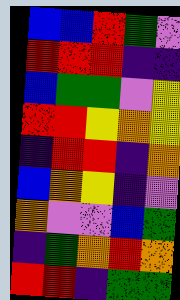[["blue", "blue", "red", "green", "violet"], ["red", "red", "red", "indigo", "indigo"], ["blue", "green", "green", "violet", "yellow"], ["red", "red", "yellow", "orange", "yellow"], ["indigo", "red", "red", "indigo", "orange"], ["blue", "orange", "yellow", "indigo", "violet"], ["orange", "violet", "violet", "blue", "green"], ["indigo", "green", "orange", "red", "orange"], ["red", "red", "indigo", "green", "green"]]